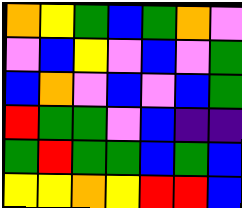[["orange", "yellow", "green", "blue", "green", "orange", "violet"], ["violet", "blue", "yellow", "violet", "blue", "violet", "green"], ["blue", "orange", "violet", "blue", "violet", "blue", "green"], ["red", "green", "green", "violet", "blue", "indigo", "indigo"], ["green", "red", "green", "green", "blue", "green", "blue"], ["yellow", "yellow", "orange", "yellow", "red", "red", "blue"]]